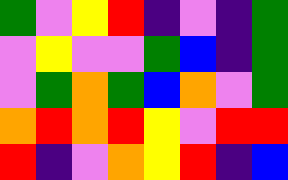[["green", "violet", "yellow", "red", "indigo", "violet", "indigo", "green"], ["violet", "yellow", "violet", "violet", "green", "blue", "indigo", "green"], ["violet", "green", "orange", "green", "blue", "orange", "violet", "green"], ["orange", "red", "orange", "red", "yellow", "violet", "red", "red"], ["red", "indigo", "violet", "orange", "yellow", "red", "indigo", "blue"]]